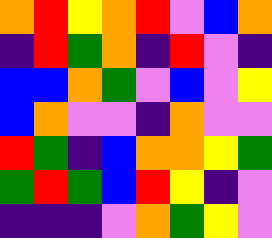[["orange", "red", "yellow", "orange", "red", "violet", "blue", "orange"], ["indigo", "red", "green", "orange", "indigo", "red", "violet", "indigo"], ["blue", "blue", "orange", "green", "violet", "blue", "violet", "yellow"], ["blue", "orange", "violet", "violet", "indigo", "orange", "violet", "violet"], ["red", "green", "indigo", "blue", "orange", "orange", "yellow", "green"], ["green", "red", "green", "blue", "red", "yellow", "indigo", "violet"], ["indigo", "indigo", "indigo", "violet", "orange", "green", "yellow", "violet"]]